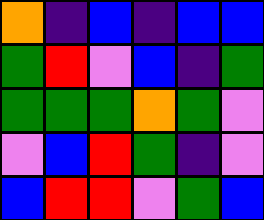[["orange", "indigo", "blue", "indigo", "blue", "blue"], ["green", "red", "violet", "blue", "indigo", "green"], ["green", "green", "green", "orange", "green", "violet"], ["violet", "blue", "red", "green", "indigo", "violet"], ["blue", "red", "red", "violet", "green", "blue"]]